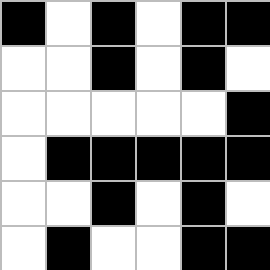[["black", "white", "black", "white", "black", "black"], ["white", "white", "black", "white", "black", "white"], ["white", "white", "white", "white", "white", "black"], ["white", "black", "black", "black", "black", "black"], ["white", "white", "black", "white", "black", "white"], ["white", "black", "white", "white", "black", "black"]]